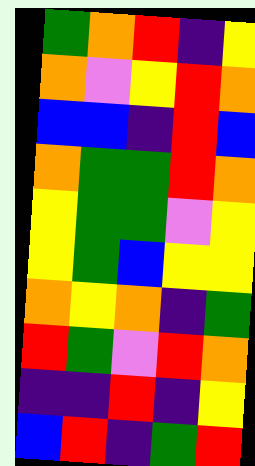[["green", "orange", "red", "indigo", "yellow"], ["orange", "violet", "yellow", "red", "orange"], ["blue", "blue", "indigo", "red", "blue"], ["orange", "green", "green", "red", "orange"], ["yellow", "green", "green", "violet", "yellow"], ["yellow", "green", "blue", "yellow", "yellow"], ["orange", "yellow", "orange", "indigo", "green"], ["red", "green", "violet", "red", "orange"], ["indigo", "indigo", "red", "indigo", "yellow"], ["blue", "red", "indigo", "green", "red"]]